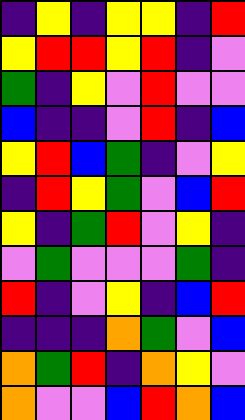[["indigo", "yellow", "indigo", "yellow", "yellow", "indigo", "red"], ["yellow", "red", "red", "yellow", "red", "indigo", "violet"], ["green", "indigo", "yellow", "violet", "red", "violet", "violet"], ["blue", "indigo", "indigo", "violet", "red", "indigo", "blue"], ["yellow", "red", "blue", "green", "indigo", "violet", "yellow"], ["indigo", "red", "yellow", "green", "violet", "blue", "red"], ["yellow", "indigo", "green", "red", "violet", "yellow", "indigo"], ["violet", "green", "violet", "violet", "violet", "green", "indigo"], ["red", "indigo", "violet", "yellow", "indigo", "blue", "red"], ["indigo", "indigo", "indigo", "orange", "green", "violet", "blue"], ["orange", "green", "red", "indigo", "orange", "yellow", "violet"], ["orange", "violet", "violet", "blue", "red", "orange", "blue"]]